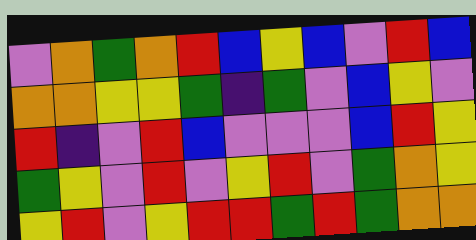[["violet", "orange", "green", "orange", "red", "blue", "yellow", "blue", "violet", "red", "blue"], ["orange", "orange", "yellow", "yellow", "green", "indigo", "green", "violet", "blue", "yellow", "violet"], ["red", "indigo", "violet", "red", "blue", "violet", "violet", "violet", "blue", "red", "yellow"], ["green", "yellow", "violet", "red", "violet", "yellow", "red", "violet", "green", "orange", "yellow"], ["yellow", "red", "violet", "yellow", "red", "red", "green", "red", "green", "orange", "orange"]]